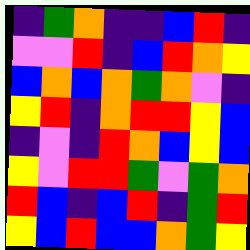[["indigo", "green", "orange", "indigo", "indigo", "blue", "red", "indigo"], ["violet", "violet", "red", "indigo", "blue", "red", "orange", "yellow"], ["blue", "orange", "blue", "orange", "green", "orange", "violet", "indigo"], ["yellow", "red", "indigo", "orange", "red", "red", "yellow", "blue"], ["indigo", "violet", "indigo", "red", "orange", "blue", "yellow", "blue"], ["yellow", "violet", "red", "red", "green", "violet", "green", "orange"], ["red", "blue", "indigo", "blue", "red", "indigo", "green", "red"], ["yellow", "blue", "red", "blue", "blue", "orange", "green", "yellow"]]